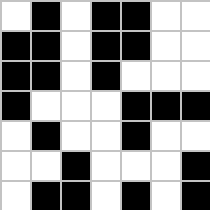[["white", "black", "white", "black", "black", "white", "white"], ["black", "black", "white", "black", "black", "white", "white"], ["black", "black", "white", "black", "white", "white", "white"], ["black", "white", "white", "white", "black", "black", "black"], ["white", "black", "white", "white", "black", "white", "white"], ["white", "white", "black", "white", "white", "white", "black"], ["white", "black", "black", "white", "black", "white", "black"]]